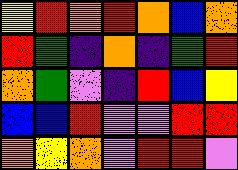[["yellow", "red", "orange", "red", "orange", "blue", "orange"], ["red", "green", "indigo", "orange", "indigo", "green", "red"], ["orange", "green", "violet", "indigo", "red", "blue", "yellow"], ["blue", "blue", "red", "violet", "violet", "red", "red"], ["orange", "yellow", "orange", "violet", "red", "red", "violet"]]